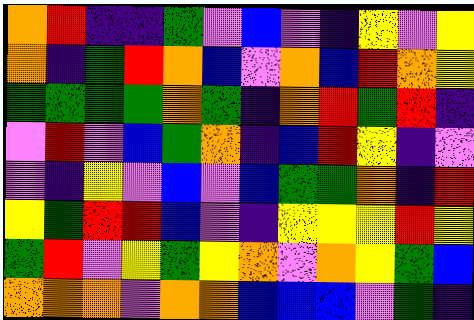[["orange", "red", "indigo", "indigo", "green", "violet", "blue", "violet", "indigo", "yellow", "violet", "yellow"], ["orange", "indigo", "green", "red", "orange", "blue", "violet", "orange", "blue", "red", "orange", "yellow"], ["green", "green", "green", "green", "orange", "green", "indigo", "orange", "red", "green", "red", "indigo"], ["violet", "red", "violet", "blue", "green", "orange", "indigo", "blue", "red", "yellow", "indigo", "violet"], ["violet", "indigo", "yellow", "violet", "blue", "violet", "blue", "green", "green", "orange", "indigo", "red"], ["yellow", "green", "red", "red", "blue", "violet", "indigo", "yellow", "yellow", "yellow", "red", "yellow"], ["green", "red", "violet", "yellow", "green", "yellow", "orange", "violet", "orange", "yellow", "green", "blue"], ["orange", "orange", "orange", "violet", "orange", "orange", "blue", "blue", "blue", "violet", "green", "indigo"]]